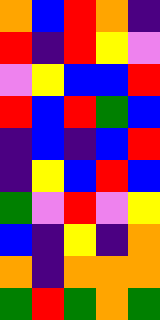[["orange", "blue", "red", "orange", "indigo"], ["red", "indigo", "red", "yellow", "violet"], ["violet", "yellow", "blue", "blue", "red"], ["red", "blue", "red", "green", "blue"], ["indigo", "blue", "indigo", "blue", "red"], ["indigo", "yellow", "blue", "red", "blue"], ["green", "violet", "red", "violet", "yellow"], ["blue", "indigo", "yellow", "indigo", "orange"], ["orange", "indigo", "orange", "orange", "orange"], ["green", "red", "green", "orange", "green"]]